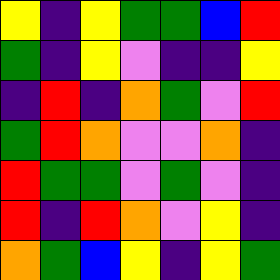[["yellow", "indigo", "yellow", "green", "green", "blue", "red"], ["green", "indigo", "yellow", "violet", "indigo", "indigo", "yellow"], ["indigo", "red", "indigo", "orange", "green", "violet", "red"], ["green", "red", "orange", "violet", "violet", "orange", "indigo"], ["red", "green", "green", "violet", "green", "violet", "indigo"], ["red", "indigo", "red", "orange", "violet", "yellow", "indigo"], ["orange", "green", "blue", "yellow", "indigo", "yellow", "green"]]